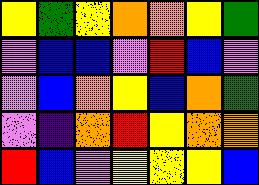[["yellow", "green", "yellow", "orange", "orange", "yellow", "green"], ["violet", "blue", "blue", "violet", "red", "blue", "violet"], ["violet", "blue", "orange", "yellow", "blue", "orange", "green"], ["violet", "indigo", "orange", "red", "yellow", "orange", "orange"], ["red", "blue", "violet", "yellow", "yellow", "yellow", "blue"]]